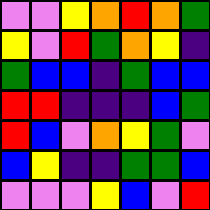[["violet", "violet", "yellow", "orange", "red", "orange", "green"], ["yellow", "violet", "red", "green", "orange", "yellow", "indigo"], ["green", "blue", "blue", "indigo", "green", "blue", "blue"], ["red", "red", "indigo", "indigo", "indigo", "blue", "green"], ["red", "blue", "violet", "orange", "yellow", "green", "violet"], ["blue", "yellow", "indigo", "indigo", "green", "green", "blue"], ["violet", "violet", "violet", "yellow", "blue", "violet", "red"]]